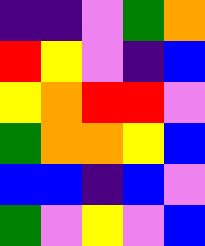[["indigo", "indigo", "violet", "green", "orange"], ["red", "yellow", "violet", "indigo", "blue"], ["yellow", "orange", "red", "red", "violet"], ["green", "orange", "orange", "yellow", "blue"], ["blue", "blue", "indigo", "blue", "violet"], ["green", "violet", "yellow", "violet", "blue"]]